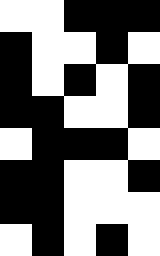[["white", "white", "black", "black", "black"], ["black", "white", "white", "black", "white"], ["black", "white", "black", "white", "black"], ["black", "black", "white", "white", "black"], ["white", "black", "black", "black", "white"], ["black", "black", "white", "white", "black"], ["black", "black", "white", "white", "white"], ["white", "black", "white", "black", "white"]]